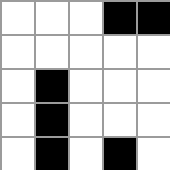[["white", "white", "white", "black", "black"], ["white", "white", "white", "white", "white"], ["white", "black", "white", "white", "white"], ["white", "black", "white", "white", "white"], ["white", "black", "white", "black", "white"]]